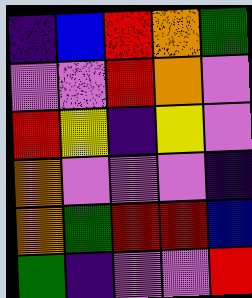[["indigo", "blue", "red", "orange", "green"], ["violet", "violet", "red", "orange", "violet"], ["red", "yellow", "indigo", "yellow", "violet"], ["orange", "violet", "violet", "violet", "indigo"], ["orange", "green", "red", "red", "blue"], ["green", "indigo", "violet", "violet", "red"]]